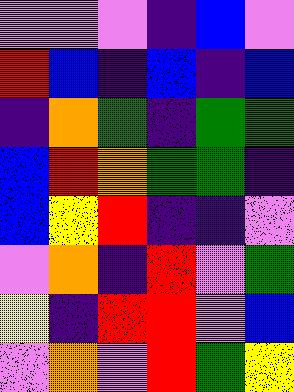[["violet", "violet", "violet", "indigo", "blue", "violet"], ["red", "blue", "indigo", "blue", "indigo", "blue"], ["indigo", "orange", "green", "indigo", "green", "green"], ["blue", "red", "orange", "green", "green", "indigo"], ["blue", "yellow", "red", "indigo", "indigo", "violet"], ["violet", "orange", "indigo", "red", "violet", "green"], ["yellow", "indigo", "red", "red", "violet", "blue"], ["violet", "orange", "violet", "red", "green", "yellow"]]